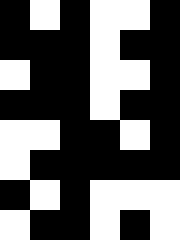[["black", "white", "black", "white", "white", "black"], ["black", "black", "black", "white", "black", "black"], ["white", "black", "black", "white", "white", "black"], ["black", "black", "black", "white", "black", "black"], ["white", "white", "black", "black", "white", "black"], ["white", "black", "black", "black", "black", "black"], ["black", "white", "black", "white", "white", "white"], ["white", "black", "black", "white", "black", "white"]]